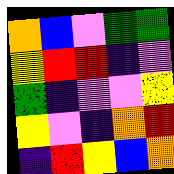[["orange", "blue", "violet", "green", "green"], ["yellow", "red", "red", "indigo", "violet"], ["green", "indigo", "violet", "violet", "yellow"], ["yellow", "violet", "indigo", "orange", "red"], ["indigo", "red", "yellow", "blue", "orange"]]